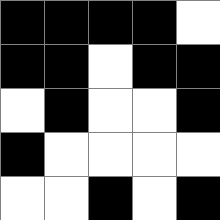[["black", "black", "black", "black", "white"], ["black", "black", "white", "black", "black"], ["white", "black", "white", "white", "black"], ["black", "white", "white", "white", "white"], ["white", "white", "black", "white", "black"]]